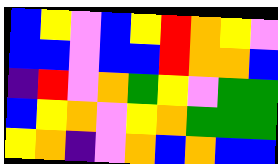[["blue", "yellow", "violet", "blue", "yellow", "red", "orange", "yellow", "violet"], ["blue", "blue", "violet", "blue", "blue", "red", "orange", "orange", "blue"], ["indigo", "red", "violet", "orange", "green", "yellow", "violet", "green", "green"], ["blue", "yellow", "orange", "violet", "yellow", "orange", "green", "green", "green"], ["yellow", "orange", "indigo", "violet", "orange", "blue", "orange", "blue", "blue"]]